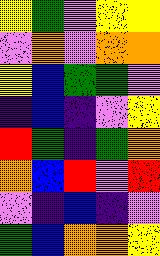[["yellow", "green", "violet", "yellow", "yellow"], ["violet", "orange", "violet", "orange", "orange"], ["yellow", "blue", "green", "green", "violet"], ["indigo", "blue", "indigo", "violet", "yellow"], ["red", "green", "indigo", "green", "orange"], ["orange", "blue", "red", "violet", "red"], ["violet", "indigo", "blue", "indigo", "violet"], ["green", "blue", "orange", "orange", "yellow"]]